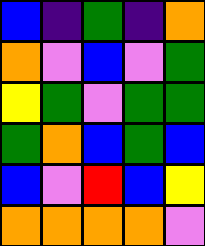[["blue", "indigo", "green", "indigo", "orange"], ["orange", "violet", "blue", "violet", "green"], ["yellow", "green", "violet", "green", "green"], ["green", "orange", "blue", "green", "blue"], ["blue", "violet", "red", "blue", "yellow"], ["orange", "orange", "orange", "orange", "violet"]]